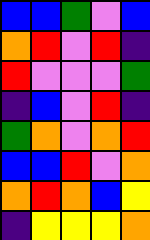[["blue", "blue", "green", "violet", "blue"], ["orange", "red", "violet", "red", "indigo"], ["red", "violet", "violet", "violet", "green"], ["indigo", "blue", "violet", "red", "indigo"], ["green", "orange", "violet", "orange", "red"], ["blue", "blue", "red", "violet", "orange"], ["orange", "red", "orange", "blue", "yellow"], ["indigo", "yellow", "yellow", "yellow", "orange"]]